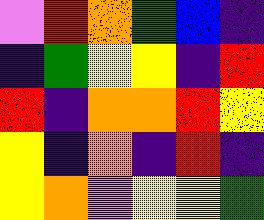[["violet", "red", "orange", "green", "blue", "indigo"], ["indigo", "green", "yellow", "yellow", "indigo", "red"], ["red", "indigo", "orange", "orange", "red", "yellow"], ["yellow", "indigo", "orange", "indigo", "red", "indigo"], ["yellow", "orange", "violet", "yellow", "yellow", "green"]]